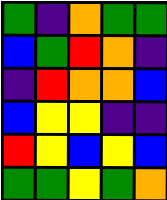[["green", "indigo", "orange", "green", "green"], ["blue", "green", "red", "orange", "indigo"], ["indigo", "red", "orange", "orange", "blue"], ["blue", "yellow", "yellow", "indigo", "indigo"], ["red", "yellow", "blue", "yellow", "blue"], ["green", "green", "yellow", "green", "orange"]]